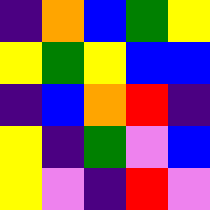[["indigo", "orange", "blue", "green", "yellow"], ["yellow", "green", "yellow", "blue", "blue"], ["indigo", "blue", "orange", "red", "indigo"], ["yellow", "indigo", "green", "violet", "blue"], ["yellow", "violet", "indigo", "red", "violet"]]